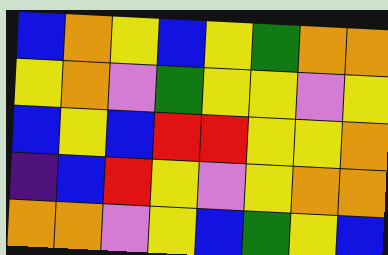[["blue", "orange", "yellow", "blue", "yellow", "green", "orange", "orange"], ["yellow", "orange", "violet", "green", "yellow", "yellow", "violet", "yellow"], ["blue", "yellow", "blue", "red", "red", "yellow", "yellow", "orange"], ["indigo", "blue", "red", "yellow", "violet", "yellow", "orange", "orange"], ["orange", "orange", "violet", "yellow", "blue", "green", "yellow", "blue"]]